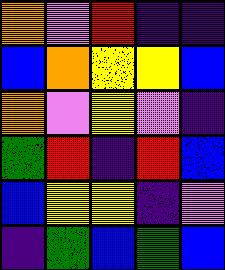[["orange", "violet", "red", "indigo", "indigo"], ["blue", "orange", "yellow", "yellow", "blue"], ["orange", "violet", "yellow", "violet", "indigo"], ["green", "red", "indigo", "red", "blue"], ["blue", "yellow", "yellow", "indigo", "violet"], ["indigo", "green", "blue", "green", "blue"]]